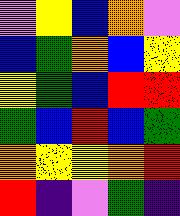[["violet", "yellow", "blue", "orange", "violet"], ["blue", "green", "orange", "blue", "yellow"], ["yellow", "green", "blue", "red", "red"], ["green", "blue", "red", "blue", "green"], ["orange", "yellow", "yellow", "orange", "red"], ["red", "indigo", "violet", "green", "indigo"]]